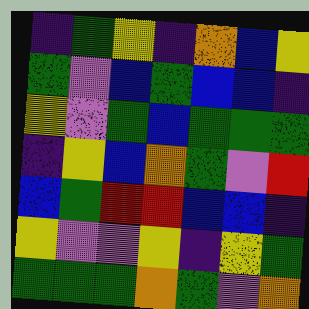[["indigo", "green", "yellow", "indigo", "orange", "blue", "yellow"], ["green", "violet", "blue", "green", "blue", "blue", "indigo"], ["yellow", "violet", "green", "blue", "green", "green", "green"], ["indigo", "yellow", "blue", "orange", "green", "violet", "red"], ["blue", "green", "red", "red", "blue", "blue", "indigo"], ["yellow", "violet", "violet", "yellow", "indigo", "yellow", "green"], ["green", "green", "green", "orange", "green", "violet", "orange"]]